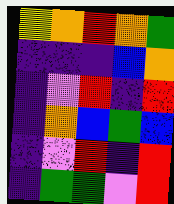[["yellow", "orange", "red", "orange", "green"], ["indigo", "indigo", "indigo", "blue", "orange"], ["indigo", "violet", "red", "indigo", "red"], ["indigo", "orange", "blue", "green", "blue"], ["indigo", "violet", "red", "indigo", "red"], ["indigo", "green", "green", "violet", "red"]]